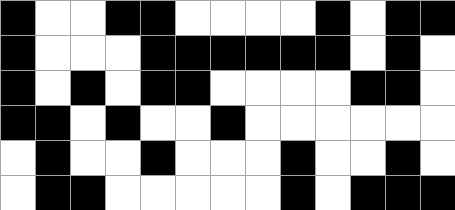[["black", "white", "white", "black", "black", "white", "white", "white", "white", "black", "white", "black", "black"], ["black", "white", "white", "white", "black", "black", "black", "black", "black", "black", "white", "black", "white"], ["black", "white", "black", "white", "black", "black", "white", "white", "white", "white", "black", "black", "white"], ["black", "black", "white", "black", "white", "white", "black", "white", "white", "white", "white", "white", "white"], ["white", "black", "white", "white", "black", "white", "white", "white", "black", "white", "white", "black", "white"], ["white", "black", "black", "white", "white", "white", "white", "white", "black", "white", "black", "black", "black"]]